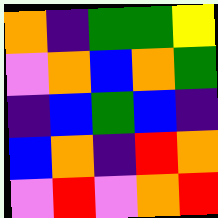[["orange", "indigo", "green", "green", "yellow"], ["violet", "orange", "blue", "orange", "green"], ["indigo", "blue", "green", "blue", "indigo"], ["blue", "orange", "indigo", "red", "orange"], ["violet", "red", "violet", "orange", "red"]]